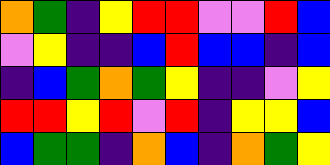[["orange", "green", "indigo", "yellow", "red", "red", "violet", "violet", "red", "blue"], ["violet", "yellow", "indigo", "indigo", "blue", "red", "blue", "blue", "indigo", "blue"], ["indigo", "blue", "green", "orange", "green", "yellow", "indigo", "indigo", "violet", "yellow"], ["red", "red", "yellow", "red", "violet", "red", "indigo", "yellow", "yellow", "blue"], ["blue", "green", "green", "indigo", "orange", "blue", "indigo", "orange", "green", "yellow"]]